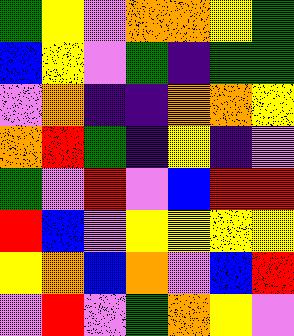[["green", "yellow", "violet", "orange", "orange", "yellow", "green"], ["blue", "yellow", "violet", "green", "indigo", "green", "green"], ["violet", "orange", "indigo", "indigo", "orange", "orange", "yellow"], ["orange", "red", "green", "indigo", "yellow", "indigo", "violet"], ["green", "violet", "red", "violet", "blue", "red", "red"], ["red", "blue", "violet", "yellow", "yellow", "yellow", "yellow"], ["yellow", "orange", "blue", "orange", "violet", "blue", "red"], ["violet", "red", "violet", "green", "orange", "yellow", "violet"]]